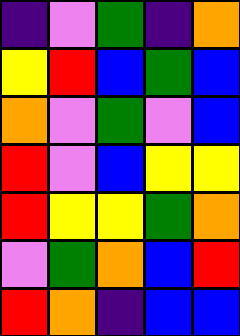[["indigo", "violet", "green", "indigo", "orange"], ["yellow", "red", "blue", "green", "blue"], ["orange", "violet", "green", "violet", "blue"], ["red", "violet", "blue", "yellow", "yellow"], ["red", "yellow", "yellow", "green", "orange"], ["violet", "green", "orange", "blue", "red"], ["red", "orange", "indigo", "blue", "blue"]]